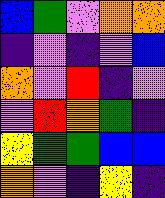[["blue", "green", "violet", "orange", "orange"], ["indigo", "violet", "indigo", "violet", "blue"], ["orange", "violet", "red", "indigo", "violet"], ["violet", "red", "orange", "green", "indigo"], ["yellow", "green", "green", "blue", "blue"], ["orange", "violet", "indigo", "yellow", "indigo"]]